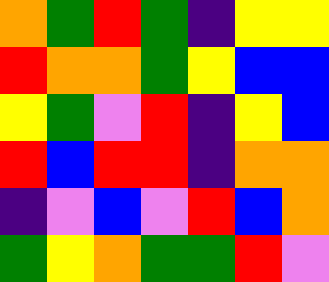[["orange", "green", "red", "green", "indigo", "yellow", "yellow"], ["red", "orange", "orange", "green", "yellow", "blue", "blue"], ["yellow", "green", "violet", "red", "indigo", "yellow", "blue"], ["red", "blue", "red", "red", "indigo", "orange", "orange"], ["indigo", "violet", "blue", "violet", "red", "blue", "orange"], ["green", "yellow", "orange", "green", "green", "red", "violet"]]